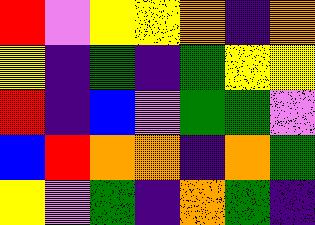[["red", "violet", "yellow", "yellow", "orange", "indigo", "orange"], ["yellow", "indigo", "green", "indigo", "green", "yellow", "yellow"], ["red", "indigo", "blue", "violet", "green", "green", "violet"], ["blue", "red", "orange", "orange", "indigo", "orange", "green"], ["yellow", "violet", "green", "indigo", "orange", "green", "indigo"]]